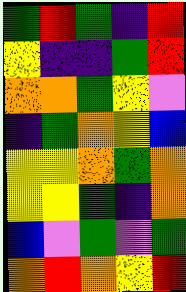[["green", "red", "green", "indigo", "red"], ["yellow", "indigo", "indigo", "green", "red"], ["orange", "orange", "green", "yellow", "violet"], ["indigo", "green", "orange", "yellow", "blue"], ["yellow", "yellow", "orange", "green", "orange"], ["yellow", "yellow", "green", "indigo", "orange"], ["blue", "violet", "green", "violet", "green"], ["orange", "red", "orange", "yellow", "red"]]